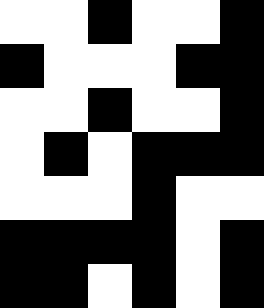[["white", "white", "black", "white", "white", "black"], ["black", "white", "white", "white", "black", "black"], ["white", "white", "black", "white", "white", "black"], ["white", "black", "white", "black", "black", "black"], ["white", "white", "white", "black", "white", "white"], ["black", "black", "black", "black", "white", "black"], ["black", "black", "white", "black", "white", "black"]]